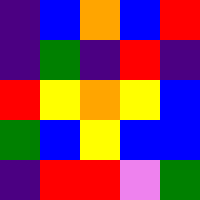[["indigo", "blue", "orange", "blue", "red"], ["indigo", "green", "indigo", "red", "indigo"], ["red", "yellow", "orange", "yellow", "blue"], ["green", "blue", "yellow", "blue", "blue"], ["indigo", "red", "red", "violet", "green"]]